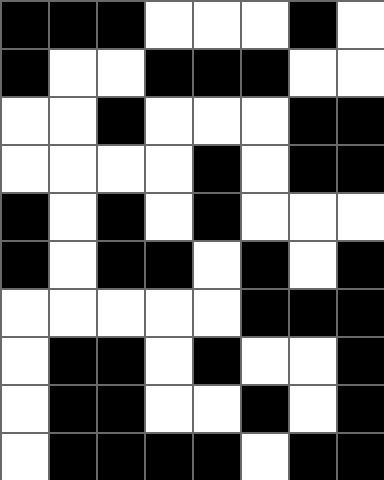[["black", "black", "black", "white", "white", "white", "black", "white"], ["black", "white", "white", "black", "black", "black", "white", "white"], ["white", "white", "black", "white", "white", "white", "black", "black"], ["white", "white", "white", "white", "black", "white", "black", "black"], ["black", "white", "black", "white", "black", "white", "white", "white"], ["black", "white", "black", "black", "white", "black", "white", "black"], ["white", "white", "white", "white", "white", "black", "black", "black"], ["white", "black", "black", "white", "black", "white", "white", "black"], ["white", "black", "black", "white", "white", "black", "white", "black"], ["white", "black", "black", "black", "black", "white", "black", "black"]]